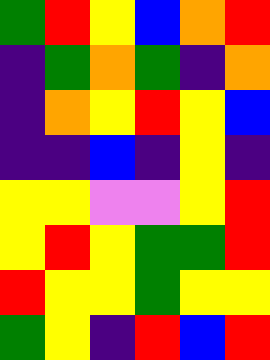[["green", "red", "yellow", "blue", "orange", "red"], ["indigo", "green", "orange", "green", "indigo", "orange"], ["indigo", "orange", "yellow", "red", "yellow", "blue"], ["indigo", "indigo", "blue", "indigo", "yellow", "indigo"], ["yellow", "yellow", "violet", "violet", "yellow", "red"], ["yellow", "red", "yellow", "green", "green", "red"], ["red", "yellow", "yellow", "green", "yellow", "yellow"], ["green", "yellow", "indigo", "red", "blue", "red"]]